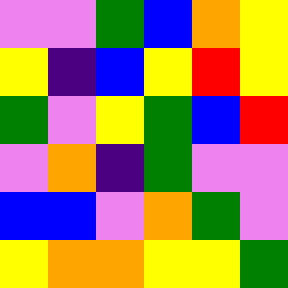[["violet", "violet", "green", "blue", "orange", "yellow"], ["yellow", "indigo", "blue", "yellow", "red", "yellow"], ["green", "violet", "yellow", "green", "blue", "red"], ["violet", "orange", "indigo", "green", "violet", "violet"], ["blue", "blue", "violet", "orange", "green", "violet"], ["yellow", "orange", "orange", "yellow", "yellow", "green"]]